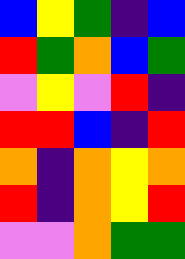[["blue", "yellow", "green", "indigo", "blue"], ["red", "green", "orange", "blue", "green"], ["violet", "yellow", "violet", "red", "indigo"], ["red", "red", "blue", "indigo", "red"], ["orange", "indigo", "orange", "yellow", "orange"], ["red", "indigo", "orange", "yellow", "red"], ["violet", "violet", "orange", "green", "green"]]